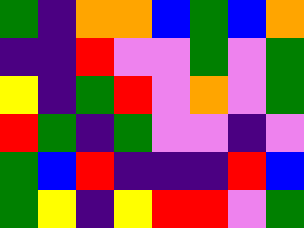[["green", "indigo", "orange", "orange", "blue", "green", "blue", "orange"], ["indigo", "indigo", "red", "violet", "violet", "green", "violet", "green"], ["yellow", "indigo", "green", "red", "violet", "orange", "violet", "green"], ["red", "green", "indigo", "green", "violet", "violet", "indigo", "violet"], ["green", "blue", "red", "indigo", "indigo", "indigo", "red", "blue"], ["green", "yellow", "indigo", "yellow", "red", "red", "violet", "green"]]